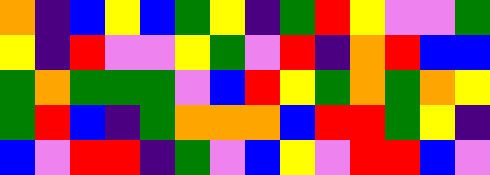[["orange", "indigo", "blue", "yellow", "blue", "green", "yellow", "indigo", "green", "red", "yellow", "violet", "violet", "green"], ["yellow", "indigo", "red", "violet", "violet", "yellow", "green", "violet", "red", "indigo", "orange", "red", "blue", "blue"], ["green", "orange", "green", "green", "green", "violet", "blue", "red", "yellow", "green", "orange", "green", "orange", "yellow"], ["green", "red", "blue", "indigo", "green", "orange", "orange", "orange", "blue", "red", "red", "green", "yellow", "indigo"], ["blue", "violet", "red", "red", "indigo", "green", "violet", "blue", "yellow", "violet", "red", "red", "blue", "violet"]]